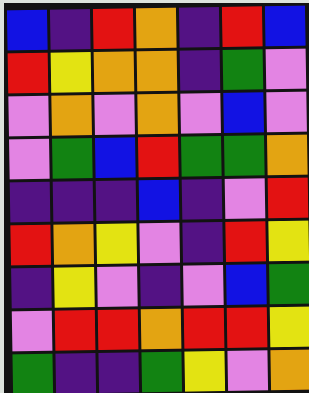[["blue", "indigo", "red", "orange", "indigo", "red", "blue"], ["red", "yellow", "orange", "orange", "indigo", "green", "violet"], ["violet", "orange", "violet", "orange", "violet", "blue", "violet"], ["violet", "green", "blue", "red", "green", "green", "orange"], ["indigo", "indigo", "indigo", "blue", "indigo", "violet", "red"], ["red", "orange", "yellow", "violet", "indigo", "red", "yellow"], ["indigo", "yellow", "violet", "indigo", "violet", "blue", "green"], ["violet", "red", "red", "orange", "red", "red", "yellow"], ["green", "indigo", "indigo", "green", "yellow", "violet", "orange"]]